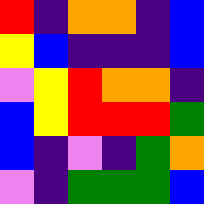[["red", "indigo", "orange", "orange", "indigo", "blue"], ["yellow", "blue", "indigo", "indigo", "indigo", "blue"], ["violet", "yellow", "red", "orange", "orange", "indigo"], ["blue", "yellow", "red", "red", "red", "green"], ["blue", "indigo", "violet", "indigo", "green", "orange"], ["violet", "indigo", "green", "green", "green", "blue"]]